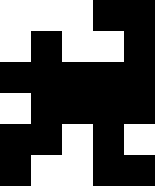[["white", "white", "white", "black", "black"], ["white", "black", "white", "white", "black"], ["black", "black", "black", "black", "black"], ["white", "black", "black", "black", "black"], ["black", "black", "white", "black", "white"], ["black", "white", "white", "black", "black"]]